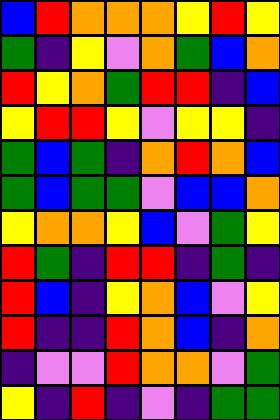[["blue", "red", "orange", "orange", "orange", "yellow", "red", "yellow"], ["green", "indigo", "yellow", "violet", "orange", "green", "blue", "orange"], ["red", "yellow", "orange", "green", "red", "red", "indigo", "blue"], ["yellow", "red", "red", "yellow", "violet", "yellow", "yellow", "indigo"], ["green", "blue", "green", "indigo", "orange", "red", "orange", "blue"], ["green", "blue", "green", "green", "violet", "blue", "blue", "orange"], ["yellow", "orange", "orange", "yellow", "blue", "violet", "green", "yellow"], ["red", "green", "indigo", "red", "red", "indigo", "green", "indigo"], ["red", "blue", "indigo", "yellow", "orange", "blue", "violet", "yellow"], ["red", "indigo", "indigo", "red", "orange", "blue", "indigo", "orange"], ["indigo", "violet", "violet", "red", "orange", "orange", "violet", "green"], ["yellow", "indigo", "red", "indigo", "violet", "indigo", "green", "green"]]